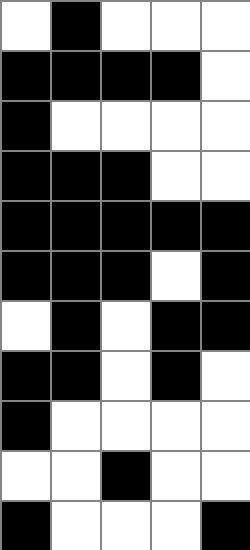[["white", "black", "white", "white", "white"], ["black", "black", "black", "black", "white"], ["black", "white", "white", "white", "white"], ["black", "black", "black", "white", "white"], ["black", "black", "black", "black", "black"], ["black", "black", "black", "white", "black"], ["white", "black", "white", "black", "black"], ["black", "black", "white", "black", "white"], ["black", "white", "white", "white", "white"], ["white", "white", "black", "white", "white"], ["black", "white", "white", "white", "black"]]